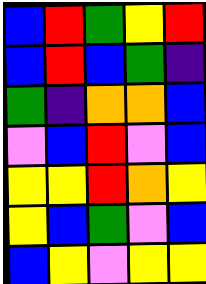[["blue", "red", "green", "yellow", "red"], ["blue", "red", "blue", "green", "indigo"], ["green", "indigo", "orange", "orange", "blue"], ["violet", "blue", "red", "violet", "blue"], ["yellow", "yellow", "red", "orange", "yellow"], ["yellow", "blue", "green", "violet", "blue"], ["blue", "yellow", "violet", "yellow", "yellow"]]